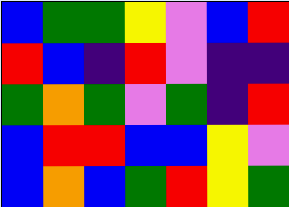[["blue", "green", "green", "yellow", "violet", "blue", "red"], ["red", "blue", "indigo", "red", "violet", "indigo", "indigo"], ["green", "orange", "green", "violet", "green", "indigo", "red"], ["blue", "red", "red", "blue", "blue", "yellow", "violet"], ["blue", "orange", "blue", "green", "red", "yellow", "green"]]